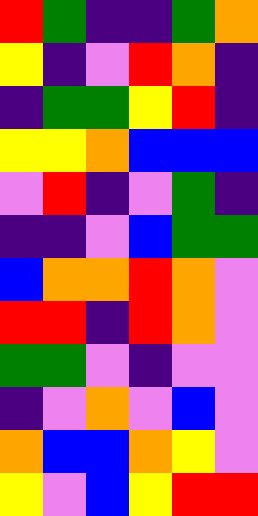[["red", "green", "indigo", "indigo", "green", "orange"], ["yellow", "indigo", "violet", "red", "orange", "indigo"], ["indigo", "green", "green", "yellow", "red", "indigo"], ["yellow", "yellow", "orange", "blue", "blue", "blue"], ["violet", "red", "indigo", "violet", "green", "indigo"], ["indigo", "indigo", "violet", "blue", "green", "green"], ["blue", "orange", "orange", "red", "orange", "violet"], ["red", "red", "indigo", "red", "orange", "violet"], ["green", "green", "violet", "indigo", "violet", "violet"], ["indigo", "violet", "orange", "violet", "blue", "violet"], ["orange", "blue", "blue", "orange", "yellow", "violet"], ["yellow", "violet", "blue", "yellow", "red", "red"]]